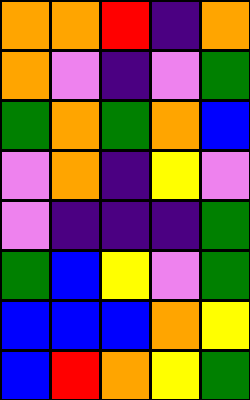[["orange", "orange", "red", "indigo", "orange"], ["orange", "violet", "indigo", "violet", "green"], ["green", "orange", "green", "orange", "blue"], ["violet", "orange", "indigo", "yellow", "violet"], ["violet", "indigo", "indigo", "indigo", "green"], ["green", "blue", "yellow", "violet", "green"], ["blue", "blue", "blue", "orange", "yellow"], ["blue", "red", "orange", "yellow", "green"]]